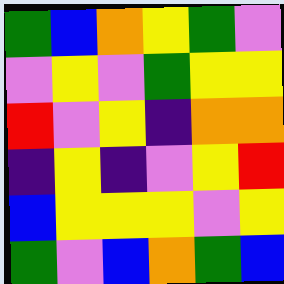[["green", "blue", "orange", "yellow", "green", "violet"], ["violet", "yellow", "violet", "green", "yellow", "yellow"], ["red", "violet", "yellow", "indigo", "orange", "orange"], ["indigo", "yellow", "indigo", "violet", "yellow", "red"], ["blue", "yellow", "yellow", "yellow", "violet", "yellow"], ["green", "violet", "blue", "orange", "green", "blue"]]